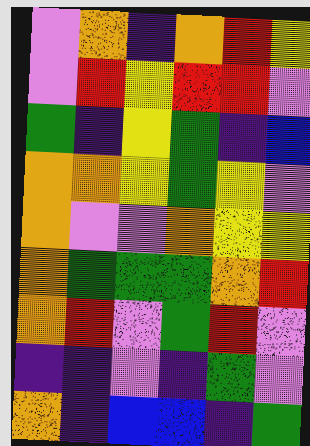[["violet", "orange", "indigo", "orange", "red", "yellow"], ["violet", "red", "yellow", "red", "red", "violet"], ["green", "indigo", "yellow", "green", "indigo", "blue"], ["orange", "orange", "yellow", "green", "yellow", "violet"], ["orange", "violet", "violet", "orange", "yellow", "yellow"], ["orange", "green", "green", "green", "orange", "red"], ["orange", "red", "violet", "green", "red", "violet"], ["indigo", "indigo", "violet", "indigo", "green", "violet"], ["orange", "indigo", "blue", "blue", "indigo", "green"]]